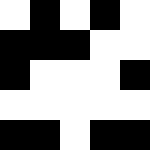[["white", "black", "white", "black", "white"], ["black", "black", "black", "white", "white"], ["black", "white", "white", "white", "black"], ["white", "white", "white", "white", "white"], ["black", "black", "white", "black", "black"]]